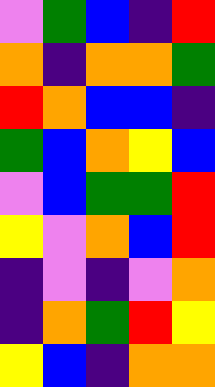[["violet", "green", "blue", "indigo", "red"], ["orange", "indigo", "orange", "orange", "green"], ["red", "orange", "blue", "blue", "indigo"], ["green", "blue", "orange", "yellow", "blue"], ["violet", "blue", "green", "green", "red"], ["yellow", "violet", "orange", "blue", "red"], ["indigo", "violet", "indigo", "violet", "orange"], ["indigo", "orange", "green", "red", "yellow"], ["yellow", "blue", "indigo", "orange", "orange"]]